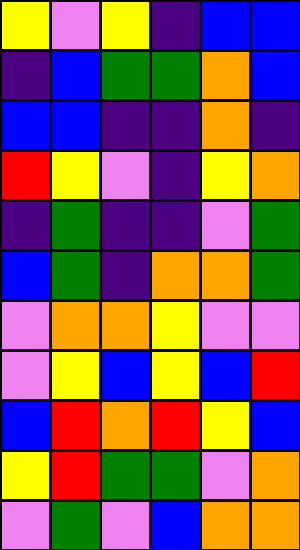[["yellow", "violet", "yellow", "indigo", "blue", "blue"], ["indigo", "blue", "green", "green", "orange", "blue"], ["blue", "blue", "indigo", "indigo", "orange", "indigo"], ["red", "yellow", "violet", "indigo", "yellow", "orange"], ["indigo", "green", "indigo", "indigo", "violet", "green"], ["blue", "green", "indigo", "orange", "orange", "green"], ["violet", "orange", "orange", "yellow", "violet", "violet"], ["violet", "yellow", "blue", "yellow", "blue", "red"], ["blue", "red", "orange", "red", "yellow", "blue"], ["yellow", "red", "green", "green", "violet", "orange"], ["violet", "green", "violet", "blue", "orange", "orange"]]